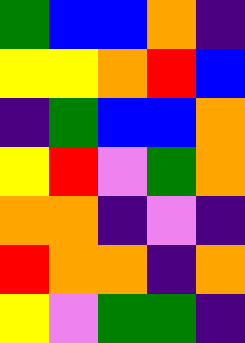[["green", "blue", "blue", "orange", "indigo"], ["yellow", "yellow", "orange", "red", "blue"], ["indigo", "green", "blue", "blue", "orange"], ["yellow", "red", "violet", "green", "orange"], ["orange", "orange", "indigo", "violet", "indigo"], ["red", "orange", "orange", "indigo", "orange"], ["yellow", "violet", "green", "green", "indigo"]]